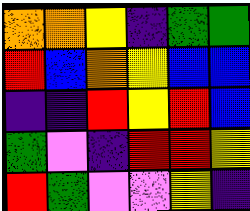[["orange", "orange", "yellow", "indigo", "green", "green"], ["red", "blue", "orange", "yellow", "blue", "blue"], ["indigo", "indigo", "red", "yellow", "red", "blue"], ["green", "violet", "indigo", "red", "red", "yellow"], ["red", "green", "violet", "violet", "yellow", "indigo"]]